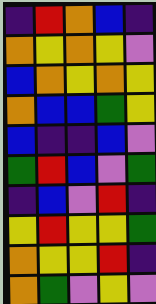[["indigo", "red", "orange", "blue", "indigo"], ["orange", "yellow", "orange", "yellow", "violet"], ["blue", "orange", "yellow", "orange", "yellow"], ["orange", "blue", "blue", "green", "yellow"], ["blue", "indigo", "indigo", "blue", "violet"], ["green", "red", "blue", "violet", "green"], ["indigo", "blue", "violet", "red", "indigo"], ["yellow", "red", "yellow", "yellow", "green"], ["orange", "yellow", "yellow", "red", "indigo"], ["orange", "green", "violet", "yellow", "violet"]]